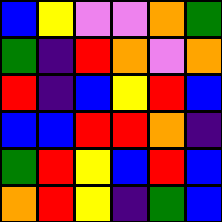[["blue", "yellow", "violet", "violet", "orange", "green"], ["green", "indigo", "red", "orange", "violet", "orange"], ["red", "indigo", "blue", "yellow", "red", "blue"], ["blue", "blue", "red", "red", "orange", "indigo"], ["green", "red", "yellow", "blue", "red", "blue"], ["orange", "red", "yellow", "indigo", "green", "blue"]]